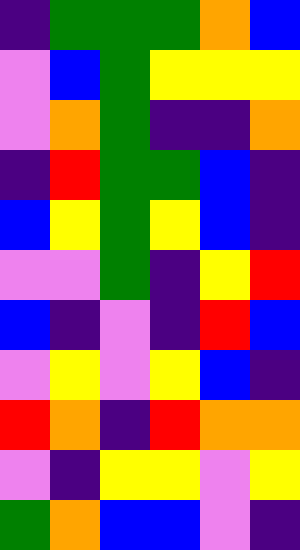[["indigo", "green", "green", "green", "orange", "blue"], ["violet", "blue", "green", "yellow", "yellow", "yellow"], ["violet", "orange", "green", "indigo", "indigo", "orange"], ["indigo", "red", "green", "green", "blue", "indigo"], ["blue", "yellow", "green", "yellow", "blue", "indigo"], ["violet", "violet", "green", "indigo", "yellow", "red"], ["blue", "indigo", "violet", "indigo", "red", "blue"], ["violet", "yellow", "violet", "yellow", "blue", "indigo"], ["red", "orange", "indigo", "red", "orange", "orange"], ["violet", "indigo", "yellow", "yellow", "violet", "yellow"], ["green", "orange", "blue", "blue", "violet", "indigo"]]